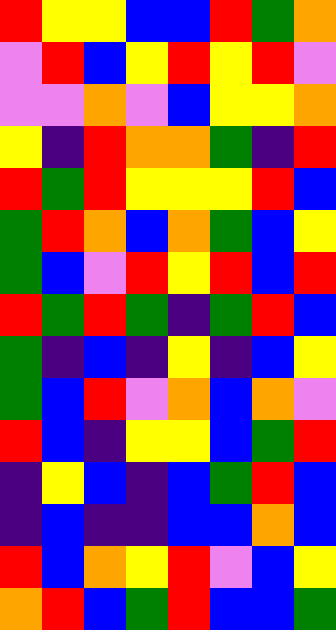[["red", "yellow", "yellow", "blue", "blue", "red", "green", "orange"], ["violet", "red", "blue", "yellow", "red", "yellow", "red", "violet"], ["violet", "violet", "orange", "violet", "blue", "yellow", "yellow", "orange"], ["yellow", "indigo", "red", "orange", "orange", "green", "indigo", "red"], ["red", "green", "red", "yellow", "yellow", "yellow", "red", "blue"], ["green", "red", "orange", "blue", "orange", "green", "blue", "yellow"], ["green", "blue", "violet", "red", "yellow", "red", "blue", "red"], ["red", "green", "red", "green", "indigo", "green", "red", "blue"], ["green", "indigo", "blue", "indigo", "yellow", "indigo", "blue", "yellow"], ["green", "blue", "red", "violet", "orange", "blue", "orange", "violet"], ["red", "blue", "indigo", "yellow", "yellow", "blue", "green", "red"], ["indigo", "yellow", "blue", "indigo", "blue", "green", "red", "blue"], ["indigo", "blue", "indigo", "indigo", "blue", "blue", "orange", "blue"], ["red", "blue", "orange", "yellow", "red", "violet", "blue", "yellow"], ["orange", "red", "blue", "green", "red", "blue", "blue", "green"]]